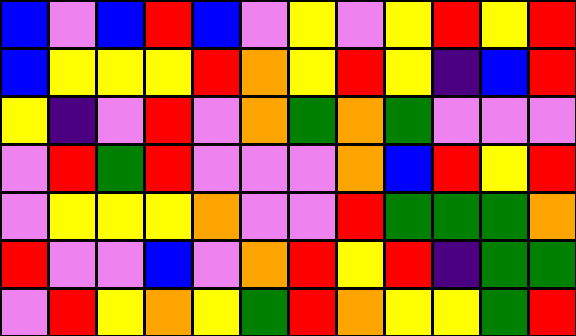[["blue", "violet", "blue", "red", "blue", "violet", "yellow", "violet", "yellow", "red", "yellow", "red"], ["blue", "yellow", "yellow", "yellow", "red", "orange", "yellow", "red", "yellow", "indigo", "blue", "red"], ["yellow", "indigo", "violet", "red", "violet", "orange", "green", "orange", "green", "violet", "violet", "violet"], ["violet", "red", "green", "red", "violet", "violet", "violet", "orange", "blue", "red", "yellow", "red"], ["violet", "yellow", "yellow", "yellow", "orange", "violet", "violet", "red", "green", "green", "green", "orange"], ["red", "violet", "violet", "blue", "violet", "orange", "red", "yellow", "red", "indigo", "green", "green"], ["violet", "red", "yellow", "orange", "yellow", "green", "red", "orange", "yellow", "yellow", "green", "red"]]